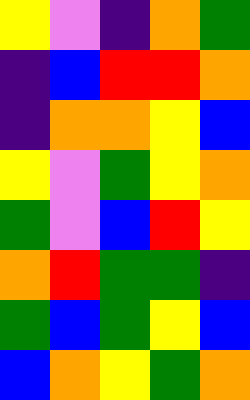[["yellow", "violet", "indigo", "orange", "green"], ["indigo", "blue", "red", "red", "orange"], ["indigo", "orange", "orange", "yellow", "blue"], ["yellow", "violet", "green", "yellow", "orange"], ["green", "violet", "blue", "red", "yellow"], ["orange", "red", "green", "green", "indigo"], ["green", "blue", "green", "yellow", "blue"], ["blue", "orange", "yellow", "green", "orange"]]